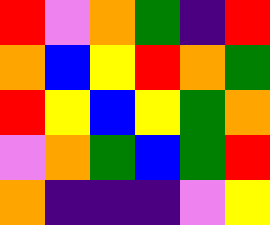[["red", "violet", "orange", "green", "indigo", "red"], ["orange", "blue", "yellow", "red", "orange", "green"], ["red", "yellow", "blue", "yellow", "green", "orange"], ["violet", "orange", "green", "blue", "green", "red"], ["orange", "indigo", "indigo", "indigo", "violet", "yellow"]]